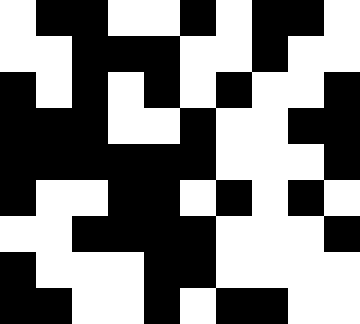[["white", "black", "black", "white", "white", "black", "white", "black", "black", "white"], ["white", "white", "black", "black", "black", "white", "white", "black", "white", "white"], ["black", "white", "black", "white", "black", "white", "black", "white", "white", "black"], ["black", "black", "black", "white", "white", "black", "white", "white", "black", "black"], ["black", "black", "black", "black", "black", "black", "white", "white", "white", "black"], ["black", "white", "white", "black", "black", "white", "black", "white", "black", "white"], ["white", "white", "black", "black", "black", "black", "white", "white", "white", "black"], ["black", "white", "white", "white", "black", "black", "white", "white", "white", "white"], ["black", "black", "white", "white", "black", "white", "black", "black", "white", "white"]]